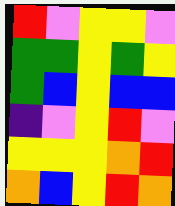[["red", "violet", "yellow", "yellow", "violet"], ["green", "green", "yellow", "green", "yellow"], ["green", "blue", "yellow", "blue", "blue"], ["indigo", "violet", "yellow", "red", "violet"], ["yellow", "yellow", "yellow", "orange", "red"], ["orange", "blue", "yellow", "red", "orange"]]